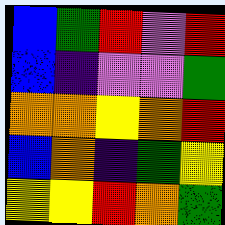[["blue", "green", "red", "violet", "red"], ["blue", "indigo", "violet", "violet", "green"], ["orange", "orange", "yellow", "orange", "red"], ["blue", "orange", "indigo", "green", "yellow"], ["yellow", "yellow", "red", "orange", "green"]]